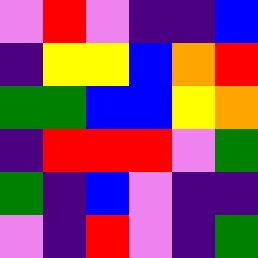[["violet", "red", "violet", "indigo", "indigo", "blue"], ["indigo", "yellow", "yellow", "blue", "orange", "red"], ["green", "green", "blue", "blue", "yellow", "orange"], ["indigo", "red", "red", "red", "violet", "green"], ["green", "indigo", "blue", "violet", "indigo", "indigo"], ["violet", "indigo", "red", "violet", "indigo", "green"]]